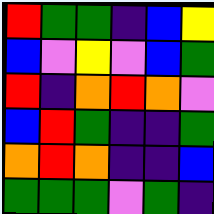[["red", "green", "green", "indigo", "blue", "yellow"], ["blue", "violet", "yellow", "violet", "blue", "green"], ["red", "indigo", "orange", "red", "orange", "violet"], ["blue", "red", "green", "indigo", "indigo", "green"], ["orange", "red", "orange", "indigo", "indigo", "blue"], ["green", "green", "green", "violet", "green", "indigo"]]